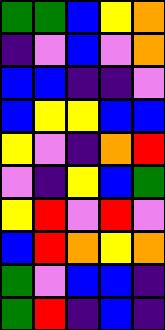[["green", "green", "blue", "yellow", "orange"], ["indigo", "violet", "blue", "violet", "orange"], ["blue", "blue", "indigo", "indigo", "violet"], ["blue", "yellow", "yellow", "blue", "blue"], ["yellow", "violet", "indigo", "orange", "red"], ["violet", "indigo", "yellow", "blue", "green"], ["yellow", "red", "violet", "red", "violet"], ["blue", "red", "orange", "yellow", "orange"], ["green", "violet", "blue", "blue", "indigo"], ["green", "red", "indigo", "blue", "indigo"]]